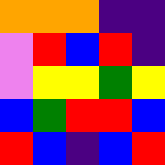[["orange", "orange", "orange", "indigo", "indigo"], ["violet", "red", "blue", "red", "indigo"], ["violet", "yellow", "yellow", "green", "yellow"], ["blue", "green", "red", "red", "blue"], ["red", "blue", "indigo", "blue", "red"]]